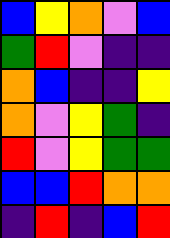[["blue", "yellow", "orange", "violet", "blue"], ["green", "red", "violet", "indigo", "indigo"], ["orange", "blue", "indigo", "indigo", "yellow"], ["orange", "violet", "yellow", "green", "indigo"], ["red", "violet", "yellow", "green", "green"], ["blue", "blue", "red", "orange", "orange"], ["indigo", "red", "indigo", "blue", "red"]]